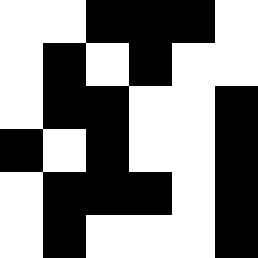[["white", "white", "black", "black", "black", "white"], ["white", "black", "white", "black", "white", "white"], ["white", "black", "black", "white", "white", "black"], ["black", "white", "black", "white", "white", "black"], ["white", "black", "black", "black", "white", "black"], ["white", "black", "white", "white", "white", "black"]]